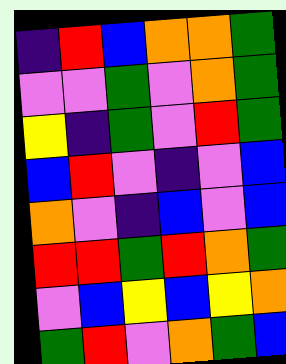[["indigo", "red", "blue", "orange", "orange", "green"], ["violet", "violet", "green", "violet", "orange", "green"], ["yellow", "indigo", "green", "violet", "red", "green"], ["blue", "red", "violet", "indigo", "violet", "blue"], ["orange", "violet", "indigo", "blue", "violet", "blue"], ["red", "red", "green", "red", "orange", "green"], ["violet", "blue", "yellow", "blue", "yellow", "orange"], ["green", "red", "violet", "orange", "green", "blue"]]